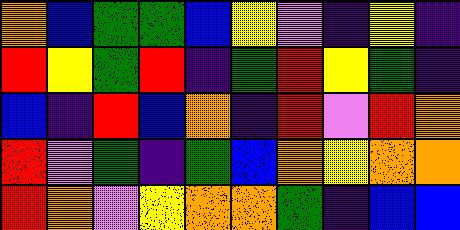[["orange", "blue", "green", "green", "blue", "yellow", "violet", "indigo", "yellow", "indigo"], ["red", "yellow", "green", "red", "indigo", "green", "red", "yellow", "green", "indigo"], ["blue", "indigo", "red", "blue", "orange", "indigo", "red", "violet", "red", "orange"], ["red", "violet", "green", "indigo", "green", "blue", "orange", "yellow", "orange", "orange"], ["red", "orange", "violet", "yellow", "orange", "orange", "green", "indigo", "blue", "blue"]]